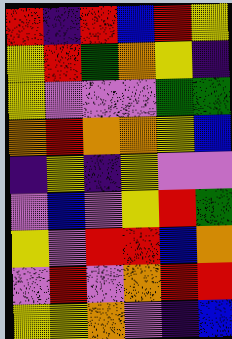[["red", "indigo", "red", "blue", "red", "yellow"], ["yellow", "red", "green", "orange", "yellow", "indigo"], ["yellow", "violet", "violet", "violet", "green", "green"], ["orange", "red", "orange", "orange", "yellow", "blue"], ["indigo", "yellow", "indigo", "yellow", "violet", "violet"], ["violet", "blue", "violet", "yellow", "red", "green"], ["yellow", "violet", "red", "red", "blue", "orange"], ["violet", "red", "violet", "orange", "red", "red"], ["yellow", "yellow", "orange", "violet", "indigo", "blue"]]